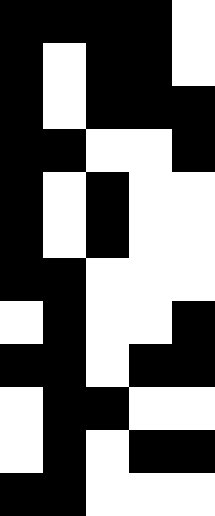[["black", "black", "black", "black", "white"], ["black", "white", "black", "black", "white"], ["black", "white", "black", "black", "black"], ["black", "black", "white", "white", "black"], ["black", "white", "black", "white", "white"], ["black", "white", "black", "white", "white"], ["black", "black", "white", "white", "white"], ["white", "black", "white", "white", "black"], ["black", "black", "white", "black", "black"], ["white", "black", "black", "white", "white"], ["white", "black", "white", "black", "black"], ["black", "black", "white", "white", "white"]]